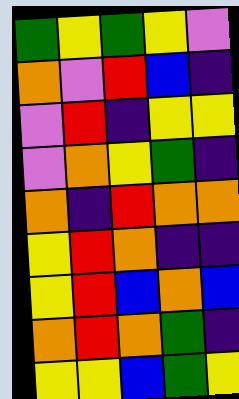[["green", "yellow", "green", "yellow", "violet"], ["orange", "violet", "red", "blue", "indigo"], ["violet", "red", "indigo", "yellow", "yellow"], ["violet", "orange", "yellow", "green", "indigo"], ["orange", "indigo", "red", "orange", "orange"], ["yellow", "red", "orange", "indigo", "indigo"], ["yellow", "red", "blue", "orange", "blue"], ["orange", "red", "orange", "green", "indigo"], ["yellow", "yellow", "blue", "green", "yellow"]]